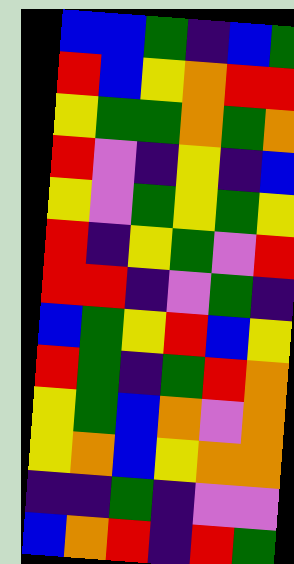[["blue", "blue", "green", "indigo", "blue", "green"], ["red", "blue", "yellow", "orange", "red", "red"], ["yellow", "green", "green", "orange", "green", "orange"], ["red", "violet", "indigo", "yellow", "indigo", "blue"], ["yellow", "violet", "green", "yellow", "green", "yellow"], ["red", "indigo", "yellow", "green", "violet", "red"], ["red", "red", "indigo", "violet", "green", "indigo"], ["blue", "green", "yellow", "red", "blue", "yellow"], ["red", "green", "indigo", "green", "red", "orange"], ["yellow", "green", "blue", "orange", "violet", "orange"], ["yellow", "orange", "blue", "yellow", "orange", "orange"], ["indigo", "indigo", "green", "indigo", "violet", "violet"], ["blue", "orange", "red", "indigo", "red", "green"]]